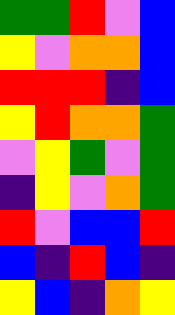[["green", "green", "red", "violet", "blue"], ["yellow", "violet", "orange", "orange", "blue"], ["red", "red", "red", "indigo", "blue"], ["yellow", "red", "orange", "orange", "green"], ["violet", "yellow", "green", "violet", "green"], ["indigo", "yellow", "violet", "orange", "green"], ["red", "violet", "blue", "blue", "red"], ["blue", "indigo", "red", "blue", "indigo"], ["yellow", "blue", "indigo", "orange", "yellow"]]